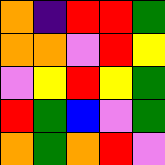[["orange", "indigo", "red", "red", "green"], ["orange", "orange", "violet", "red", "yellow"], ["violet", "yellow", "red", "yellow", "green"], ["red", "green", "blue", "violet", "green"], ["orange", "green", "orange", "red", "violet"]]